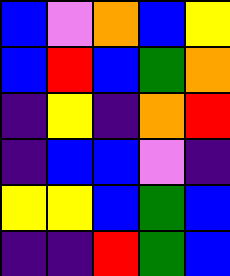[["blue", "violet", "orange", "blue", "yellow"], ["blue", "red", "blue", "green", "orange"], ["indigo", "yellow", "indigo", "orange", "red"], ["indigo", "blue", "blue", "violet", "indigo"], ["yellow", "yellow", "blue", "green", "blue"], ["indigo", "indigo", "red", "green", "blue"]]